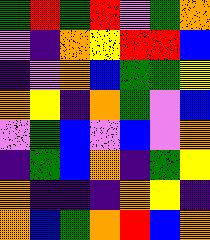[["green", "red", "green", "red", "violet", "green", "orange"], ["violet", "indigo", "orange", "yellow", "red", "red", "blue"], ["indigo", "violet", "orange", "blue", "green", "green", "yellow"], ["orange", "yellow", "indigo", "orange", "green", "violet", "blue"], ["violet", "green", "blue", "violet", "blue", "violet", "orange"], ["indigo", "green", "blue", "orange", "indigo", "green", "yellow"], ["orange", "indigo", "indigo", "indigo", "orange", "yellow", "indigo"], ["orange", "blue", "green", "orange", "red", "blue", "orange"]]